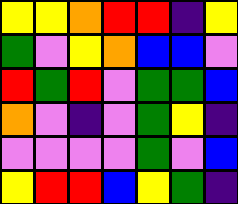[["yellow", "yellow", "orange", "red", "red", "indigo", "yellow"], ["green", "violet", "yellow", "orange", "blue", "blue", "violet"], ["red", "green", "red", "violet", "green", "green", "blue"], ["orange", "violet", "indigo", "violet", "green", "yellow", "indigo"], ["violet", "violet", "violet", "violet", "green", "violet", "blue"], ["yellow", "red", "red", "blue", "yellow", "green", "indigo"]]